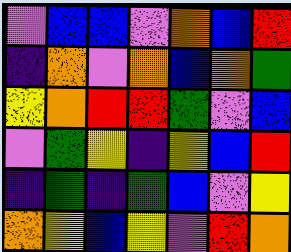[["violet", "blue", "blue", "violet", "orange", "blue", "red"], ["indigo", "orange", "violet", "orange", "blue", "orange", "green"], ["yellow", "orange", "red", "red", "green", "violet", "blue"], ["violet", "green", "yellow", "indigo", "yellow", "blue", "red"], ["indigo", "green", "indigo", "green", "blue", "violet", "yellow"], ["orange", "yellow", "blue", "yellow", "violet", "red", "orange"]]